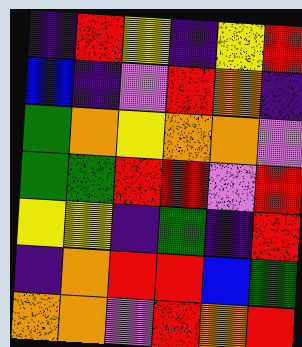[["indigo", "red", "yellow", "indigo", "yellow", "red"], ["blue", "indigo", "violet", "red", "orange", "indigo"], ["green", "orange", "yellow", "orange", "orange", "violet"], ["green", "green", "red", "red", "violet", "red"], ["yellow", "yellow", "indigo", "green", "indigo", "red"], ["indigo", "orange", "red", "red", "blue", "green"], ["orange", "orange", "violet", "red", "orange", "red"]]